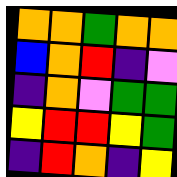[["orange", "orange", "green", "orange", "orange"], ["blue", "orange", "red", "indigo", "violet"], ["indigo", "orange", "violet", "green", "green"], ["yellow", "red", "red", "yellow", "green"], ["indigo", "red", "orange", "indigo", "yellow"]]